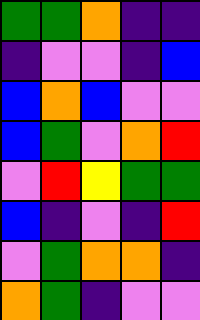[["green", "green", "orange", "indigo", "indigo"], ["indigo", "violet", "violet", "indigo", "blue"], ["blue", "orange", "blue", "violet", "violet"], ["blue", "green", "violet", "orange", "red"], ["violet", "red", "yellow", "green", "green"], ["blue", "indigo", "violet", "indigo", "red"], ["violet", "green", "orange", "orange", "indigo"], ["orange", "green", "indigo", "violet", "violet"]]